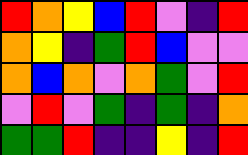[["red", "orange", "yellow", "blue", "red", "violet", "indigo", "red"], ["orange", "yellow", "indigo", "green", "red", "blue", "violet", "violet"], ["orange", "blue", "orange", "violet", "orange", "green", "violet", "red"], ["violet", "red", "violet", "green", "indigo", "green", "indigo", "orange"], ["green", "green", "red", "indigo", "indigo", "yellow", "indigo", "red"]]